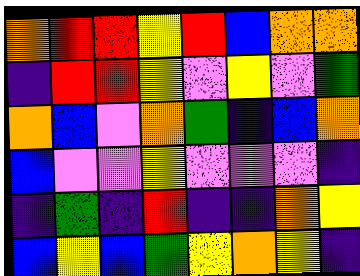[["orange", "red", "red", "yellow", "red", "blue", "orange", "orange"], ["indigo", "red", "red", "yellow", "violet", "yellow", "violet", "green"], ["orange", "blue", "violet", "orange", "green", "indigo", "blue", "orange"], ["blue", "violet", "violet", "yellow", "violet", "violet", "violet", "indigo"], ["indigo", "green", "indigo", "red", "indigo", "indigo", "orange", "yellow"], ["blue", "yellow", "blue", "green", "yellow", "orange", "yellow", "indigo"]]